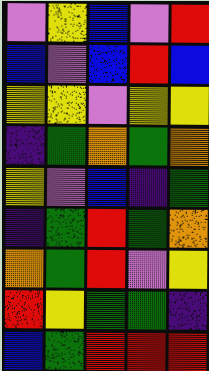[["violet", "yellow", "blue", "violet", "red"], ["blue", "violet", "blue", "red", "blue"], ["yellow", "yellow", "violet", "yellow", "yellow"], ["indigo", "green", "orange", "green", "orange"], ["yellow", "violet", "blue", "indigo", "green"], ["indigo", "green", "red", "green", "orange"], ["orange", "green", "red", "violet", "yellow"], ["red", "yellow", "green", "green", "indigo"], ["blue", "green", "red", "red", "red"]]